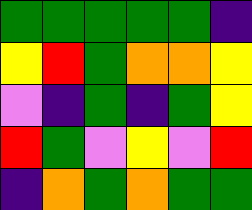[["green", "green", "green", "green", "green", "indigo"], ["yellow", "red", "green", "orange", "orange", "yellow"], ["violet", "indigo", "green", "indigo", "green", "yellow"], ["red", "green", "violet", "yellow", "violet", "red"], ["indigo", "orange", "green", "orange", "green", "green"]]